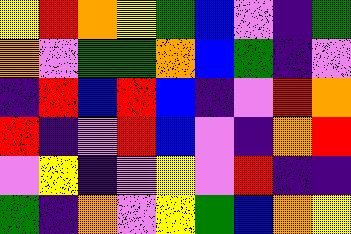[["yellow", "red", "orange", "yellow", "green", "blue", "violet", "indigo", "green"], ["orange", "violet", "green", "green", "orange", "blue", "green", "indigo", "violet"], ["indigo", "red", "blue", "red", "blue", "indigo", "violet", "red", "orange"], ["red", "indigo", "violet", "red", "blue", "violet", "indigo", "orange", "red"], ["violet", "yellow", "indigo", "violet", "yellow", "violet", "red", "indigo", "indigo"], ["green", "indigo", "orange", "violet", "yellow", "green", "blue", "orange", "yellow"]]